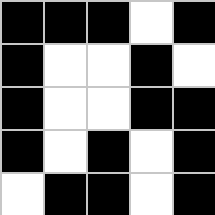[["black", "black", "black", "white", "black"], ["black", "white", "white", "black", "white"], ["black", "white", "white", "black", "black"], ["black", "white", "black", "white", "black"], ["white", "black", "black", "white", "black"]]